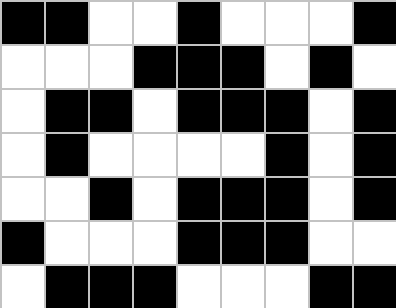[["black", "black", "white", "white", "black", "white", "white", "white", "black"], ["white", "white", "white", "black", "black", "black", "white", "black", "white"], ["white", "black", "black", "white", "black", "black", "black", "white", "black"], ["white", "black", "white", "white", "white", "white", "black", "white", "black"], ["white", "white", "black", "white", "black", "black", "black", "white", "black"], ["black", "white", "white", "white", "black", "black", "black", "white", "white"], ["white", "black", "black", "black", "white", "white", "white", "black", "black"]]